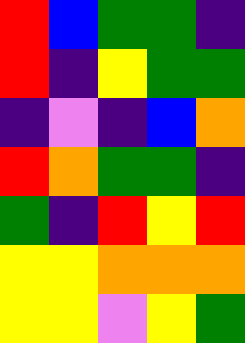[["red", "blue", "green", "green", "indigo"], ["red", "indigo", "yellow", "green", "green"], ["indigo", "violet", "indigo", "blue", "orange"], ["red", "orange", "green", "green", "indigo"], ["green", "indigo", "red", "yellow", "red"], ["yellow", "yellow", "orange", "orange", "orange"], ["yellow", "yellow", "violet", "yellow", "green"]]